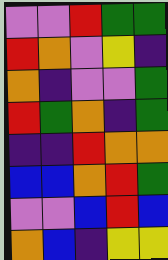[["violet", "violet", "red", "green", "green"], ["red", "orange", "violet", "yellow", "indigo"], ["orange", "indigo", "violet", "violet", "green"], ["red", "green", "orange", "indigo", "green"], ["indigo", "indigo", "red", "orange", "orange"], ["blue", "blue", "orange", "red", "green"], ["violet", "violet", "blue", "red", "blue"], ["orange", "blue", "indigo", "yellow", "yellow"]]